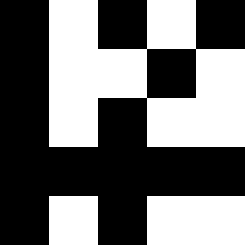[["black", "white", "black", "white", "black"], ["black", "white", "white", "black", "white"], ["black", "white", "black", "white", "white"], ["black", "black", "black", "black", "black"], ["black", "white", "black", "white", "white"]]